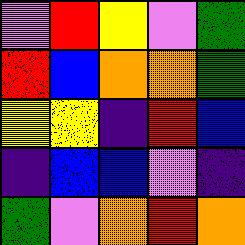[["violet", "red", "yellow", "violet", "green"], ["red", "blue", "orange", "orange", "green"], ["yellow", "yellow", "indigo", "red", "blue"], ["indigo", "blue", "blue", "violet", "indigo"], ["green", "violet", "orange", "red", "orange"]]